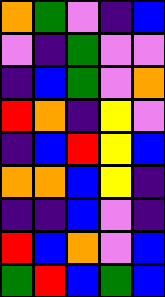[["orange", "green", "violet", "indigo", "blue"], ["violet", "indigo", "green", "violet", "violet"], ["indigo", "blue", "green", "violet", "orange"], ["red", "orange", "indigo", "yellow", "violet"], ["indigo", "blue", "red", "yellow", "blue"], ["orange", "orange", "blue", "yellow", "indigo"], ["indigo", "indigo", "blue", "violet", "indigo"], ["red", "blue", "orange", "violet", "blue"], ["green", "red", "blue", "green", "blue"]]